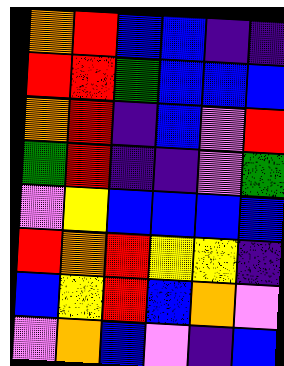[["orange", "red", "blue", "blue", "indigo", "indigo"], ["red", "red", "green", "blue", "blue", "blue"], ["orange", "red", "indigo", "blue", "violet", "red"], ["green", "red", "indigo", "indigo", "violet", "green"], ["violet", "yellow", "blue", "blue", "blue", "blue"], ["red", "orange", "red", "yellow", "yellow", "indigo"], ["blue", "yellow", "red", "blue", "orange", "violet"], ["violet", "orange", "blue", "violet", "indigo", "blue"]]